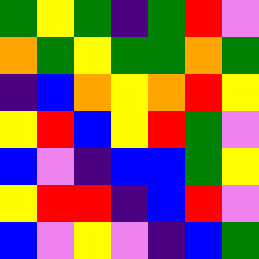[["green", "yellow", "green", "indigo", "green", "red", "violet"], ["orange", "green", "yellow", "green", "green", "orange", "green"], ["indigo", "blue", "orange", "yellow", "orange", "red", "yellow"], ["yellow", "red", "blue", "yellow", "red", "green", "violet"], ["blue", "violet", "indigo", "blue", "blue", "green", "yellow"], ["yellow", "red", "red", "indigo", "blue", "red", "violet"], ["blue", "violet", "yellow", "violet", "indigo", "blue", "green"]]